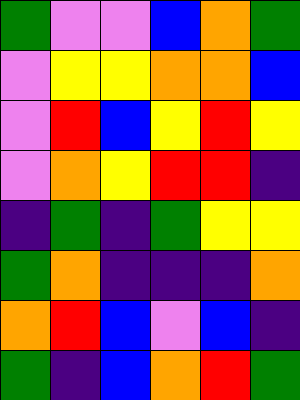[["green", "violet", "violet", "blue", "orange", "green"], ["violet", "yellow", "yellow", "orange", "orange", "blue"], ["violet", "red", "blue", "yellow", "red", "yellow"], ["violet", "orange", "yellow", "red", "red", "indigo"], ["indigo", "green", "indigo", "green", "yellow", "yellow"], ["green", "orange", "indigo", "indigo", "indigo", "orange"], ["orange", "red", "blue", "violet", "blue", "indigo"], ["green", "indigo", "blue", "orange", "red", "green"]]